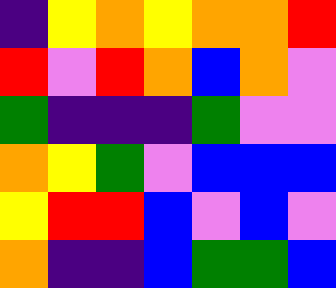[["indigo", "yellow", "orange", "yellow", "orange", "orange", "red"], ["red", "violet", "red", "orange", "blue", "orange", "violet"], ["green", "indigo", "indigo", "indigo", "green", "violet", "violet"], ["orange", "yellow", "green", "violet", "blue", "blue", "blue"], ["yellow", "red", "red", "blue", "violet", "blue", "violet"], ["orange", "indigo", "indigo", "blue", "green", "green", "blue"]]